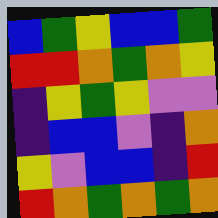[["blue", "green", "yellow", "blue", "blue", "green"], ["red", "red", "orange", "green", "orange", "yellow"], ["indigo", "yellow", "green", "yellow", "violet", "violet"], ["indigo", "blue", "blue", "violet", "indigo", "orange"], ["yellow", "violet", "blue", "blue", "indigo", "red"], ["red", "orange", "green", "orange", "green", "orange"]]